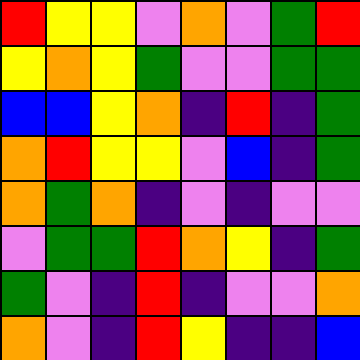[["red", "yellow", "yellow", "violet", "orange", "violet", "green", "red"], ["yellow", "orange", "yellow", "green", "violet", "violet", "green", "green"], ["blue", "blue", "yellow", "orange", "indigo", "red", "indigo", "green"], ["orange", "red", "yellow", "yellow", "violet", "blue", "indigo", "green"], ["orange", "green", "orange", "indigo", "violet", "indigo", "violet", "violet"], ["violet", "green", "green", "red", "orange", "yellow", "indigo", "green"], ["green", "violet", "indigo", "red", "indigo", "violet", "violet", "orange"], ["orange", "violet", "indigo", "red", "yellow", "indigo", "indigo", "blue"]]